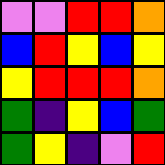[["violet", "violet", "red", "red", "orange"], ["blue", "red", "yellow", "blue", "yellow"], ["yellow", "red", "red", "red", "orange"], ["green", "indigo", "yellow", "blue", "green"], ["green", "yellow", "indigo", "violet", "red"]]